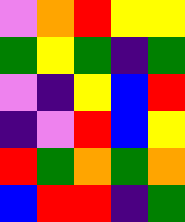[["violet", "orange", "red", "yellow", "yellow"], ["green", "yellow", "green", "indigo", "green"], ["violet", "indigo", "yellow", "blue", "red"], ["indigo", "violet", "red", "blue", "yellow"], ["red", "green", "orange", "green", "orange"], ["blue", "red", "red", "indigo", "green"]]